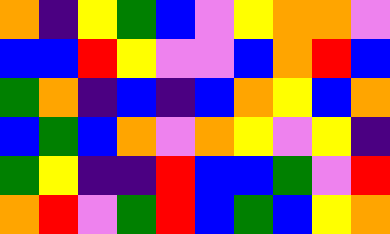[["orange", "indigo", "yellow", "green", "blue", "violet", "yellow", "orange", "orange", "violet"], ["blue", "blue", "red", "yellow", "violet", "violet", "blue", "orange", "red", "blue"], ["green", "orange", "indigo", "blue", "indigo", "blue", "orange", "yellow", "blue", "orange"], ["blue", "green", "blue", "orange", "violet", "orange", "yellow", "violet", "yellow", "indigo"], ["green", "yellow", "indigo", "indigo", "red", "blue", "blue", "green", "violet", "red"], ["orange", "red", "violet", "green", "red", "blue", "green", "blue", "yellow", "orange"]]